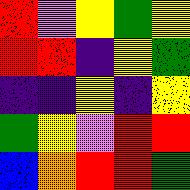[["red", "violet", "yellow", "green", "yellow"], ["red", "red", "indigo", "yellow", "green"], ["indigo", "indigo", "yellow", "indigo", "yellow"], ["green", "yellow", "violet", "red", "red"], ["blue", "orange", "red", "red", "green"]]